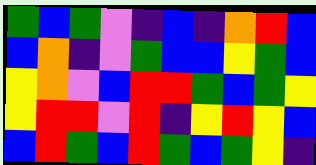[["green", "blue", "green", "violet", "indigo", "blue", "indigo", "orange", "red", "blue"], ["blue", "orange", "indigo", "violet", "green", "blue", "blue", "yellow", "green", "blue"], ["yellow", "orange", "violet", "blue", "red", "red", "green", "blue", "green", "yellow"], ["yellow", "red", "red", "violet", "red", "indigo", "yellow", "red", "yellow", "blue"], ["blue", "red", "green", "blue", "red", "green", "blue", "green", "yellow", "indigo"]]